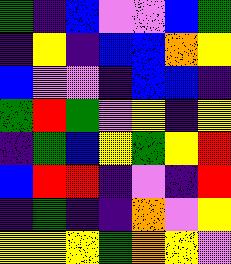[["green", "indigo", "blue", "violet", "violet", "blue", "green"], ["indigo", "yellow", "indigo", "blue", "blue", "orange", "yellow"], ["blue", "violet", "violet", "indigo", "blue", "blue", "indigo"], ["green", "red", "green", "violet", "yellow", "indigo", "yellow"], ["indigo", "green", "blue", "yellow", "green", "yellow", "red"], ["blue", "red", "red", "indigo", "violet", "indigo", "red"], ["indigo", "green", "indigo", "indigo", "orange", "violet", "yellow"], ["yellow", "yellow", "yellow", "green", "orange", "yellow", "violet"]]